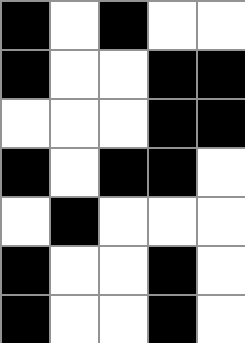[["black", "white", "black", "white", "white"], ["black", "white", "white", "black", "black"], ["white", "white", "white", "black", "black"], ["black", "white", "black", "black", "white"], ["white", "black", "white", "white", "white"], ["black", "white", "white", "black", "white"], ["black", "white", "white", "black", "white"]]